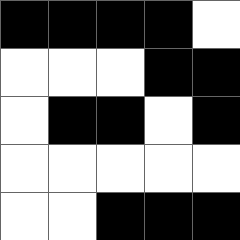[["black", "black", "black", "black", "white"], ["white", "white", "white", "black", "black"], ["white", "black", "black", "white", "black"], ["white", "white", "white", "white", "white"], ["white", "white", "black", "black", "black"]]